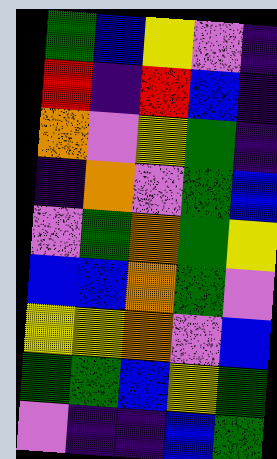[["green", "blue", "yellow", "violet", "indigo"], ["red", "indigo", "red", "blue", "indigo"], ["orange", "violet", "yellow", "green", "indigo"], ["indigo", "orange", "violet", "green", "blue"], ["violet", "green", "orange", "green", "yellow"], ["blue", "blue", "orange", "green", "violet"], ["yellow", "yellow", "orange", "violet", "blue"], ["green", "green", "blue", "yellow", "green"], ["violet", "indigo", "indigo", "blue", "green"]]